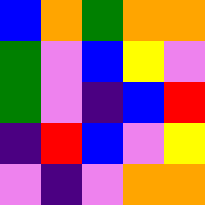[["blue", "orange", "green", "orange", "orange"], ["green", "violet", "blue", "yellow", "violet"], ["green", "violet", "indigo", "blue", "red"], ["indigo", "red", "blue", "violet", "yellow"], ["violet", "indigo", "violet", "orange", "orange"]]